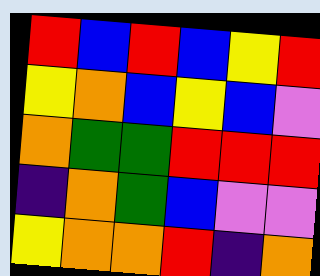[["red", "blue", "red", "blue", "yellow", "red"], ["yellow", "orange", "blue", "yellow", "blue", "violet"], ["orange", "green", "green", "red", "red", "red"], ["indigo", "orange", "green", "blue", "violet", "violet"], ["yellow", "orange", "orange", "red", "indigo", "orange"]]